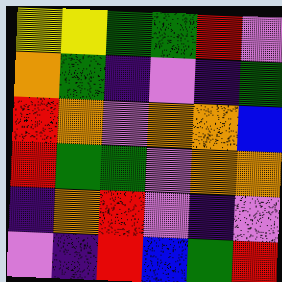[["yellow", "yellow", "green", "green", "red", "violet"], ["orange", "green", "indigo", "violet", "indigo", "green"], ["red", "orange", "violet", "orange", "orange", "blue"], ["red", "green", "green", "violet", "orange", "orange"], ["indigo", "orange", "red", "violet", "indigo", "violet"], ["violet", "indigo", "red", "blue", "green", "red"]]